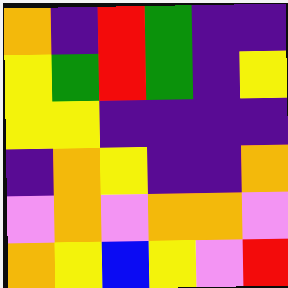[["orange", "indigo", "red", "green", "indigo", "indigo"], ["yellow", "green", "red", "green", "indigo", "yellow"], ["yellow", "yellow", "indigo", "indigo", "indigo", "indigo"], ["indigo", "orange", "yellow", "indigo", "indigo", "orange"], ["violet", "orange", "violet", "orange", "orange", "violet"], ["orange", "yellow", "blue", "yellow", "violet", "red"]]